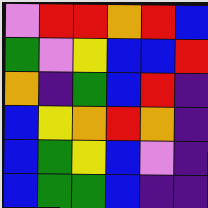[["violet", "red", "red", "orange", "red", "blue"], ["green", "violet", "yellow", "blue", "blue", "red"], ["orange", "indigo", "green", "blue", "red", "indigo"], ["blue", "yellow", "orange", "red", "orange", "indigo"], ["blue", "green", "yellow", "blue", "violet", "indigo"], ["blue", "green", "green", "blue", "indigo", "indigo"]]